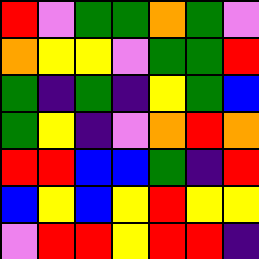[["red", "violet", "green", "green", "orange", "green", "violet"], ["orange", "yellow", "yellow", "violet", "green", "green", "red"], ["green", "indigo", "green", "indigo", "yellow", "green", "blue"], ["green", "yellow", "indigo", "violet", "orange", "red", "orange"], ["red", "red", "blue", "blue", "green", "indigo", "red"], ["blue", "yellow", "blue", "yellow", "red", "yellow", "yellow"], ["violet", "red", "red", "yellow", "red", "red", "indigo"]]